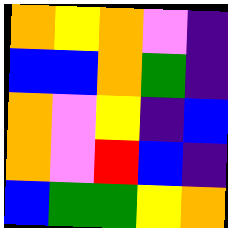[["orange", "yellow", "orange", "violet", "indigo"], ["blue", "blue", "orange", "green", "indigo"], ["orange", "violet", "yellow", "indigo", "blue"], ["orange", "violet", "red", "blue", "indigo"], ["blue", "green", "green", "yellow", "orange"]]